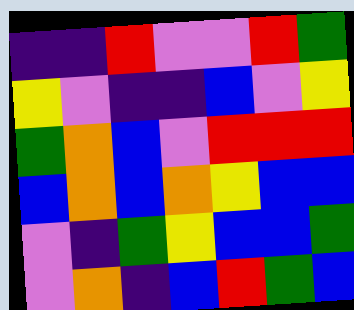[["indigo", "indigo", "red", "violet", "violet", "red", "green"], ["yellow", "violet", "indigo", "indigo", "blue", "violet", "yellow"], ["green", "orange", "blue", "violet", "red", "red", "red"], ["blue", "orange", "blue", "orange", "yellow", "blue", "blue"], ["violet", "indigo", "green", "yellow", "blue", "blue", "green"], ["violet", "orange", "indigo", "blue", "red", "green", "blue"]]